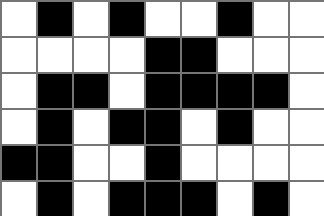[["white", "black", "white", "black", "white", "white", "black", "white", "white"], ["white", "white", "white", "white", "black", "black", "white", "white", "white"], ["white", "black", "black", "white", "black", "black", "black", "black", "white"], ["white", "black", "white", "black", "black", "white", "black", "white", "white"], ["black", "black", "white", "white", "black", "white", "white", "white", "white"], ["white", "black", "white", "black", "black", "black", "white", "black", "white"]]